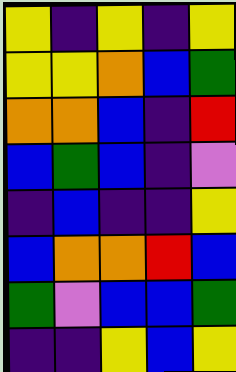[["yellow", "indigo", "yellow", "indigo", "yellow"], ["yellow", "yellow", "orange", "blue", "green"], ["orange", "orange", "blue", "indigo", "red"], ["blue", "green", "blue", "indigo", "violet"], ["indigo", "blue", "indigo", "indigo", "yellow"], ["blue", "orange", "orange", "red", "blue"], ["green", "violet", "blue", "blue", "green"], ["indigo", "indigo", "yellow", "blue", "yellow"]]